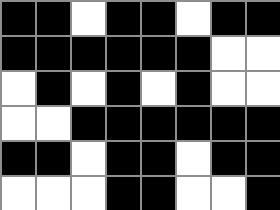[["black", "black", "white", "black", "black", "white", "black", "black"], ["black", "black", "black", "black", "black", "black", "white", "white"], ["white", "black", "white", "black", "white", "black", "white", "white"], ["white", "white", "black", "black", "black", "black", "black", "black"], ["black", "black", "white", "black", "black", "white", "black", "black"], ["white", "white", "white", "black", "black", "white", "white", "black"]]